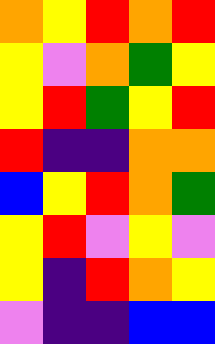[["orange", "yellow", "red", "orange", "red"], ["yellow", "violet", "orange", "green", "yellow"], ["yellow", "red", "green", "yellow", "red"], ["red", "indigo", "indigo", "orange", "orange"], ["blue", "yellow", "red", "orange", "green"], ["yellow", "red", "violet", "yellow", "violet"], ["yellow", "indigo", "red", "orange", "yellow"], ["violet", "indigo", "indigo", "blue", "blue"]]